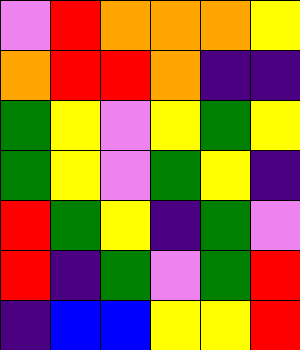[["violet", "red", "orange", "orange", "orange", "yellow"], ["orange", "red", "red", "orange", "indigo", "indigo"], ["green", "yellow", "violet", "yellow", "green", "yellow"], ["green", "yellow", "violet", "green", "yellow", "indigo"], ["red", "green", "yellow", "indigo", "green", "violet"], ["red", "indigo", "green", "violet", "green", "red"], ["indigo", "blue", "blue", "yellow", "yellow", "red"]]